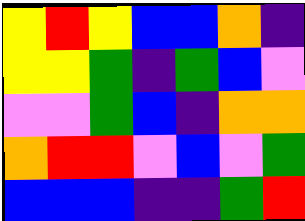[["yellow", "red", "yellow", "blue", "blue", "orange", "indigo"], ["yellow", "yellow", "green", "indigo", "green", "blue", "violet"], ["violet", "violet", "green", "blue", "indigo", "orange", "orange"], ["orange", "red", "red", "violet", "blue", "violet", "green"], ["blue", "blue", "blue", "indigo", "indigo", "green", "red"]]